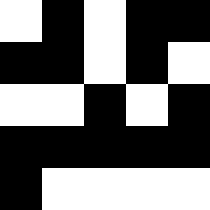[["white", "black", "white", "black", "black"], ["black", "black", "white", "black", "white"], ["white", "white", "black", "white", "black"], ["black", "black", "black", "black", "black"], ["black", "white", "white", "white", "white"]]